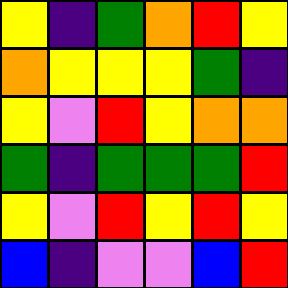[["yellow", "indigo", "green", "orange", "red", "yellow"], ["orange", "yellow", "yellow", "yellow", "green", "indigo"], ["yellow", "violet", "red", "yellow", "orange", "orange"], ["green", "indigo", "green", "green", "green", "red"], ["yellow", "violet", "red", "yellow", "red", "yellow"], ["blue", "indigo", "violet", "violet", "blue", "red"]]